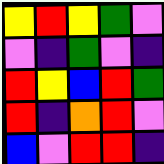[["yellow", "red", "yellow", "green", "violet"], ["violet", "indigo", "green", "violet", "indigo"], ["red", "yellow", "blue", "red", "green"], ["red", "indigo", "orange", "red", "violet"], ["blue", "violet", "red", "red", "indigo"]]